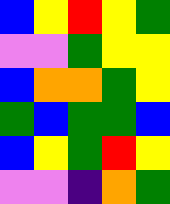[["blue", "yellow", "red", "yellow", "green"], ["violet", "violet", "green", "yellow", "yellow"], ["blue", "orange", "orange", "green", "yellow"], ["green", "blue", "green", "green", "blue"], ["blue", "yellow", "green", "red", "yellow"], ["violet", "violet", "indigo", "orange", "green"]]